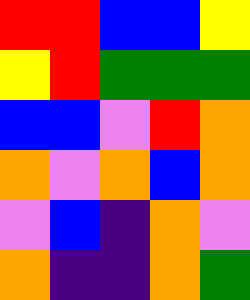[["red", "red", "blue", "blue", "yellow"], ["yellow", "red", "green", "green", "green"], ["blue", "blue", "violet", "red", "orange"], ["orange", "violet", "orange", "blue", "orange"], ["violet", "blue", "indigo", "orange", "violet"], ["orange", "indigo", "indigo", "orange", "green"]]